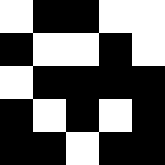[["white", "black", "black", "white", "white"], ["black", "white", "white", "black", "white"], ["white", "black", "black", "black", "black"], ["black", "white", "black", "white", "black"], ["black", "black", "white", "black", "black"]]